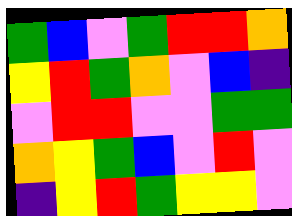[["green", "blue", "violet", "green", "red", "red", "orange"], ["yellow", "red", "green", "orange", "violet", "blue", "indigo"], ["violet", "red", "red", "violet", "violet", "green", "green"], ["orange", "yellow", "green", "blue", "violet", "red", "violet"], ["indigo", "yellow", "red", "green", "yellow", "yellow", "violet"]]